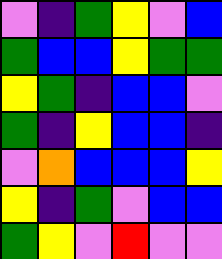[["violet", "indigo", "green", "yellow", "violet", "blue"], ["green", "blue", "blue", "yellow", "green", "green"], ["yellow", "green", "indigo", "blue", "blue", "violet"], ["green", "indigo", "yellow", "blue", "blue", "indigo"], ["violet", "orange", "blue", "blue", "blue", "yellow"], ["yellow", "indigo", "green", "violet", "blue", "blue"], ["green", "yellow", "violet", "red", "violet", "violet"]]